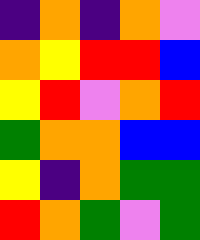[["indigo", "orange", "indigo", "orange", "violet"], ["orange", "yellow", "red", "red", "blue"], ["yellow", "red", "violet", "orange", "red"], ["green", "orange", "orange", "blue", "blue"], ["yellow", "indigo", "orange", "green", "green"], ["red", "orange", "green", "violet", "green"]]